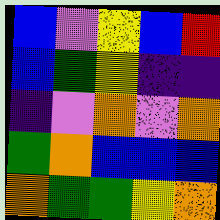[["blue", "violet", "yellow", "blue", "red"], ["blue", "green", "yellow", "indigo", "indigo"], ["indigo", "violet", "orange", "violet", "orange"], ["green", "orange", "blue", "blue", "blue"], ["orange", "green", "green", "yellow", "orange"]]